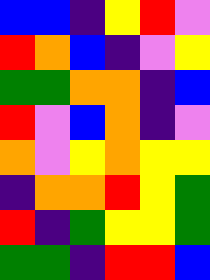[["blue", "blue", "indigo", "yellow", "red", "violet"], ["red", "orange", "blue", "indigo", "violet", "yellow"], ["green", "green", "orange", "orange", "indigo", "blue"], ["red", "violet", "blue", "orange", "indigo", "violet"], ["orange", "violet", "yellow", "orange", "yellow", "yellow"], ["indigo", "orange", "orange", "red", "yellow", "green"], ["red", "indigo", "green", "yellow", "yellow", "green"], ["green", "green", "indigo", "red", "red", "blue"]]